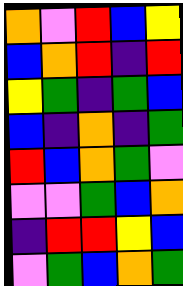[["orange", "violet", "red", "blue", "yellow"], ["blue", "orange", "red", "indigo", "red"], ["yellow", "green", "indigo", "green", "blue"], ["blue", "indigo", "orange", "indigo", "green"], ["red", "blue", "orange", "green", "violet"], ["violet", "violet", "green", "blue", "orange"], ["indigo", "red", "red", "yellow", "blue"], ["violet", "green", "blue", "orange", "green"]]